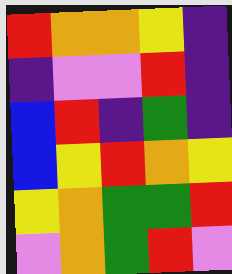[["red", "orange", "orange", "yellow", "indigo"], ["indigo", "violet", "violet", "red", "indigo"], ["blue", "red", "indigo", "green", "indigo"], ["blue", "yellow", "red", "orange", "yellow"], ["yellow", "orange", "green", "green", "red"], ["violet", "orange", "green", "red", "violet"]]